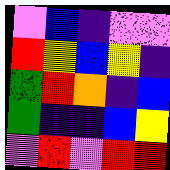[["violet", "blue", "indigo", "violet", "violet"], ["red", "yellow", "blue", "yellow", "indigo"], ["green", "red", "orange", "indigo", "blue"], ["green", "indigo", "indigo", "blue", "yellow"], ["violet", "red", "violet", "red", "red"]]